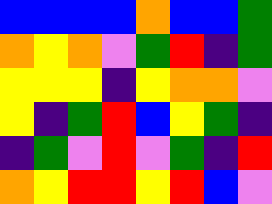[["blue", "blue", "blue", "blue", "orange", "blue", "blue", "green"], ["orange", "yellow", "orange", "violet", "green", "red", "indigo", "green"], ["yellow", "yellow", "yellow", "indigo", "yellow", "orange", "orange", "violet"], ["yellow", "indigo", "green", "red", "blue", "yellow", "green", "indigo"], ["indigo", "green", "violet", "red", "violet", "green", "indigo", "red"], ["orange", "yellow", "red", "red", "yellow", "red", "blue", "violet"]]